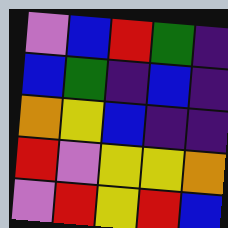[["violet", "blue", "red", "green", "indigo"], ["blue", "green", "indigo", "blue", "indigo"], ["orange", "yellow", "blue", "indigo", "indigo"], ["red", "violet", "yellow", "yellow", "orange"], ["violet", "red", "yellow", "red", "blue"]]